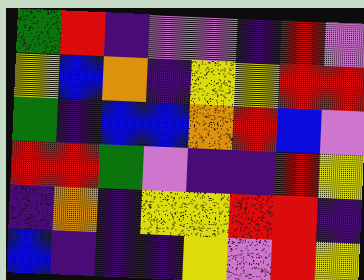[["green", "red", "indigo", "violet", "violet", "indigo", "red", "violet"], ["yellow", "blue", "orange", "indigo", "yellow", "yellow", "red", "red"], ["green", "indigo", "blue", "blue", "orange", "red", "blue", "violet"], ["red", "red", "green", "violet", "indigo", "indigo", "red", "yellow"], ["indigo", "orange", "indigo", "yellow", "yellow", "red", "red", "indigo"], ["blue", "indigo", "indigo", "indigo", "yellow", "violet", "red", "yellow"]]